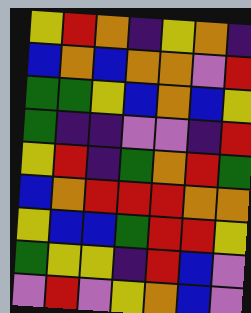[["yellow", "red", "orange", "indigo", "yellow", "orange", "indigo"], ["blue", "orange", "blue", "orange", "orange", "violet", "red"], ["green", "green", "yellow", "blue", "orange", "blue", "yellow"], ["green", "indigo", "indigo", "violet", "violet", "indigo", "red"], ["yellow", "red", "indigo", "green", "orange", "red", "green"], ["blue", "orange", "red", "red", "red", "orange", "orange"], ["yellow", "blue", "blue", "green", "red", "red", "yellow"], ["green", "yellow", "yellow", "indigo", "red", "blue", "violet"], ["violet", "red", "violet", "yellow", "orange", "blue", "violet"]]